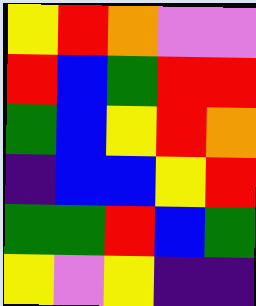[["yellow", "red", "orange", "violet", "violet"], ["red", "blue", "green", "red", "red"], ["green", "blue", "yellow", "red", "orange"], ["indigo", "blue", "blue", "yellow", "red"], ["green", "green", "red", "blue", "green"], ["yellow", "violet", "yellow", "indigo", "indigo"]]